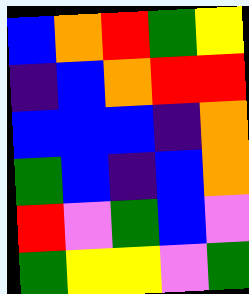[["blue", "orange", "red", "green", "yellow"], ["indigo", "blue", "orange", "red", "red"], ["blue", "blue", "blue", "indigo", "orange"], ["green", "blue", "indigo", "blue", "orange"], ["red", "violet", "green", "blue", "violet"], ["green", "yellow", "yellow", "violet", "green"]]